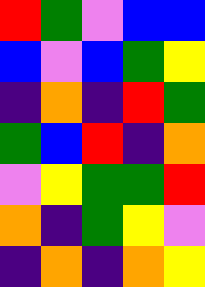[["red", "green", "violet", "blue", "blue"], ["blue", "violet", "blue", "green", "yellow"], ["indigo", "orange", "indigo", "red", "green"], ["green", "blue", "red", "indigo", "orange"], ["violet", "yellow", "green", "green", "red"], ["orange", "indigo", "green", "yellow", "violet"], ["indigo", "orange", "indigo", "orange", "yellow"]]